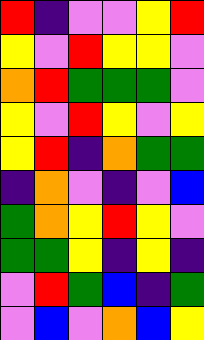[["red", "indigo", "violet", "violet", "yellow", "red"], ["yellow", "violet", "red", "yellow", "yellow", "violet"], ["orange", "red", "green", "green", "green", "violet"], ["yellow", "violet", "red", "yellow", "violet", "yellow"], ["yellow", "red", "indigo", "orange", "green", "green"], ["indigo", "orange", "violet", "indigo", "violet", "blue"], ["green", "orange", "yellow", "red", "yellow", "violet"], ["green", "green", "yellow", "indigo", "yellow", "indigo"], ["violet", "red", "green", "blue", "indigo", "green"], ["violet", "blue", "violet", "orange", "blue", "yellow"]]